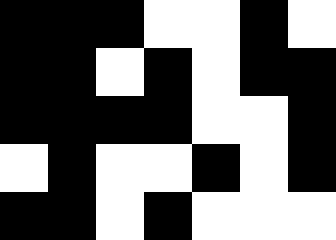[["black", "black", "black", "white", "white", "black", "white"], ["black", "black", "white", "black", "white", "black", "black"], ["black", "black", "black", "black", "white", "white", "black"], ["white", "black", "white", "white", "black", "white", "black"], ["black", "black", "white", "black", "white", "white", "white"]]